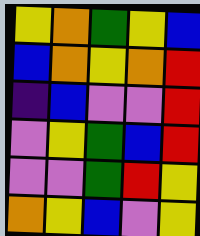[["yellow", "orange", "green", "yellow", "blue"], ["blue", "orange", "yellow", "orange", "red"], ["indigo", "blue", "violet", "violet", "red"], ["violet", "yellow", "green", "blue", "red"], ["violet", "violet", "green", "red", "yellow"], ["orange", "yellow", "blue", "violet", "yellow"]]